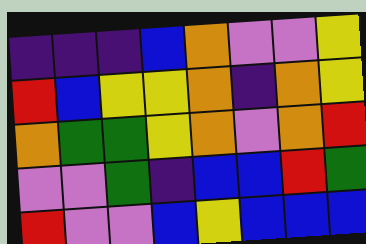[["indigo", "indigo", "indigo", "blue", "orange", "violet", "violet", "yellow"], ["red", "blue", "yellow", "yellow", "orange", "indigo", "orange", "yellow"], ["orange", "green", "green", "yellow", "orange", "violet", "orange", "red"], ["violet", "violet", "green", "indigo", "blue", "blue", "red", "green"], ["red", "violet", "violet", "blue", "yellow", "blue", "blue", "blue"]]